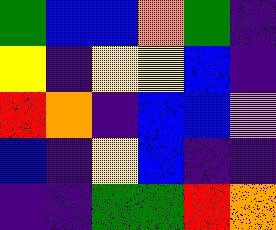[["green", "blue", "blue", "orange", "green", "indigo"], ["yellow", "indigo", "yellow", "yellow", "blue", "indigo"], ["red", "orange", "indigo", "blue", "blue", "violet"], ["blue", "indigo", "yellow", "blue", "indigo", "indigo"], ["indigo", "indigo", "green", "green", "red", "orange"]]